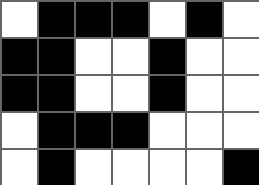[["white", "black", "black", "black", "white", "black", "white"], ["black", "black", "white", "white", "black", "white", "white"], ["black", "black", "white", "white", "black", "white", "white"], ["white", "black", "black", "black", "white", "white", "white"], ["white", "black", "white", "white", "white", "white", "black"]]